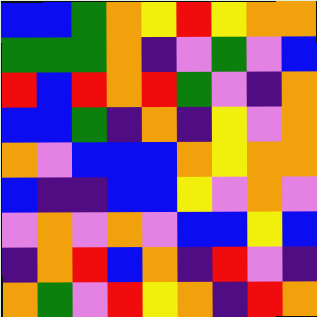[["blue", "blue", "green", "orange", "yellow", "red", "yellow", "orange", "orange"], ["green", "green", "green", "orange", "indigo", "violet", "green", "violet", "blue"], ["red", "blue", "red", "orange", "red", "green", "violet", "indigo", "orange"], ["blue", "blue", "green", "indigo", "orange", "indigo", "yellow", "violet", "orange"], ["orange", "violet", "blue", "blue", "blue", "orange", "yellow", "orange", "orange"], ["blue", "indigo", "indigo", "blue", "blue", "yellow", "violet", "orange", "violet"], ["violet", "orange", "violet", "orange", "violet", "blue", "blue", "yellow", "blue"], ["indigo", "orange", "red", "blue", "orange", "indigo", "red", "violet", "indigo"], ["orange", "green", "violet", "red", "yellow", "orange", "indigo", "red", "orange"]]